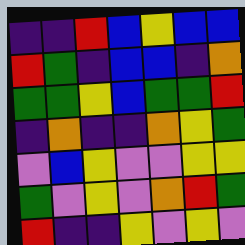[["indigo", "indigo", "red", "blue", "yellow", "blue", "blue"], ["red", "green", "indigo", "blue", "blue", "indigo", "orange"], ["green", "green", "yellow", "blue", "green", "green", "red"], ["indigo", "orange", "indigo", "indigo", "orange", "yellow", "green"], ["violet", "blue", "yellow", "violet", "violet", "yellow", "yellow"], ["green", "violet", "yellow", "violet", "orange", "red", "green"], ["red", "indigo", "indigo", "yellow", "violet", "yellow", "violet"]]